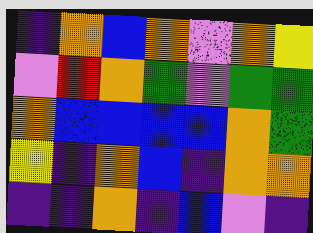[["indigo", "orange", "blue", "orange", "violet", "orange", "yellow"], ["violet", "red", "orange", "green", "violet", "green", "green"], ["orange", "blue", "blue", "blue", "blue", "orange", "green"], ["yellow", "indigo", "orange", "blue", "indigo", "orange", "orange"], ["indigo", "indigo", "orange", "indigo", "blue", "violet", "indigo"]]